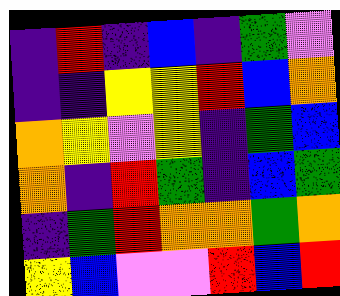[["indigo", "red", "indigo", "blue", "indigo", "green", "violet"], ["indigo", "indigo", "yellow", "yellow", "red", "blue", "orange"], ["orange", "yellow", "violet", "yellow", "indigo", "green", "blue"], ["orange", "indigo", "red", "green", "indigo", "blue", "green"], ["indigo", "green", "red", "orange", "orange", "green", "orange"], ["yellow", "blue", "violet", "violet", "red", "blue", "red"]]